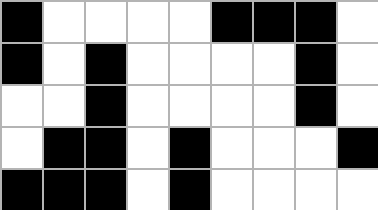[["black", "white", "white", "white", "white", "black", "black", "black", "white"], ["black", "white", "black", "white", "white", "white", "white", "black", "white"], ["white", "white", "black", "white", "white", "white", "white", "black", "white"], ["white", "black", "black", "white", "black", "white", "white", "white", "black"], ["black", "black", "black", "white", "black", "white", "white", "white", "white"]]